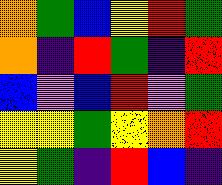[["orange", "green", "blue", "yellow", "red", "green"], ["orange", "indigo", "red", "green", "indigo", "red"], ["blue", "violet", "blue", "red", "violet", "green"], ["yellow", "yellow", "green", "yellow", "orange", "red"], ["yellow", "green", "indigo", "red", "blue", "indigo"]]